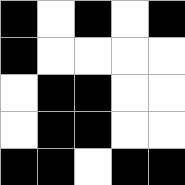[["black", "white", "black", "white", "black"], ["black", "white", "white", "white", "white"], ["white", "black", "black", "white", "white"], ["white", "black", "black", "white", "white"], ["black", "black", "white", "black", "black"]]